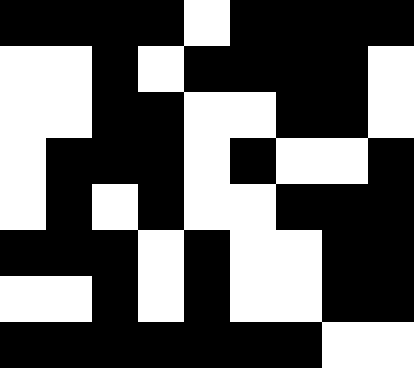[["black", "black", "black", "black", "white", "black", "black", "black", "black"], ["white", "white", "black", "white", "black", "black", "black", "black", "white"], ["white", "white", "black", "black", "white", "white", "black", "black", "white"], ["white", "black", "black", "black", "white", "black", "white", "white", "black"], ["white", "black", "white", "black", "white", "white", "black", "black", "black"], ["black", "black", "black", "white", "black", "white", "white", "black", "black"], ["white", "white", "black", "white", "black", "white", "white", "black", "black"], ["black", "black", "black", "black", "black", "black", "black", "white", "white"]]